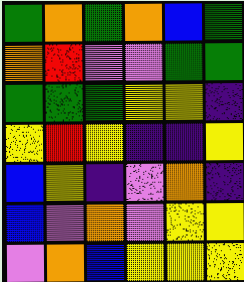[["green", "orange", "green", "orange", "blue", "green"], ["orange", "red", "violet", "violet", "green", "green"], ["green", "green", "green", "yellow", "yellow", "indigo"], ["yellow", "red", "yellow", "indigo", "indigo", "yellow"], ["blue", "yellow", "indigo", "violet", "orange", "indigo"], ["blue", "violet", "orange", "violet", "yellow", "yellow"], ["violet", "orange", "blue", "yellow", "yellow", "yellow"]]